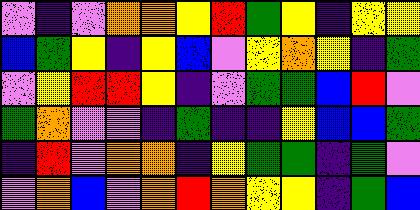[["violet", "indigo", "violet", "orange", "orange", "yellow", "red", "green", "yellow", "indigo", "yellow", "yellow"], ["blue", "green", "yellow", "indigo", "yellow", "blue", "violet", "yellow", "orange", "yellow", "indigo", "green"], ["violet", "yellow", "red", "red", "yellow", "indigo", "violet", "green", "green", "blue", "red", "violet"], ["green", "orange", "violet", "violet", "indigo", "green", "indigo", "indigo", "yellow", "blue", "blue", "green"], ["indigo", "red", "violet", "orange", "orange", "indigo", "yellow", "green", "green", "indigo", "green", "violet"], ["violet", "orange", "blue", "violet", "orange", "red", "orange", "yellow", "yellow", "indigo", "green", "blue"]]